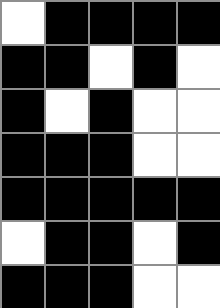[["white", "black", "black", "black", "black"], ["black", "black", "white", "black", "white"], ["black", "white", "black", "white", "white"], ["black", "black", "black", "white", "white"], ["black", "black", "black", "black", "black"], ["white", "black", "black", "white", "black"], ["black", "black", "black", "white", "white"]]